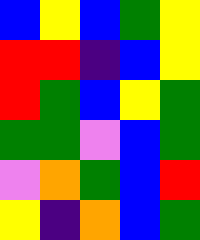[["blue", "yellow", "blue", "green", "yellow"], ["red", "red", "indigo", "blue", "yellow"], ["red", "green", "blue", "yellow", "green"], ["green", "green", "violet", "blue", "green"], ["violet", "orange", "green", "blue", "red"], ["yellow", "indigo", "orange", "blue", "green"]]